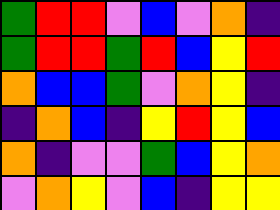[["green", "red", "red", "violet", "blue", "violet", "orange", "indigo"], ["green", "red", "red", "green", "red", "blue", "yellow", "red"], ["orange", "blue", "blue", "green", "violet", "orange", "yellow", "indigo"], ["indigo", "orange", "blue", "indigo", "yellow", "red", "yellow", "blue"], ["orange", "indigo", "violet", "violet", "green", "blue", "yellow", "orange"], ["violet", "orange", "yellow", "violet", "blue", "indigo", "yellow", "yellow"]]